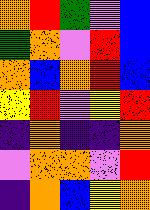[["orange", "red", "green", "violet", "blue"], ["green", "orange", "violet", "red", "blue"], ["orange", "blue", "orange", "red", "blue"], ["yellow", "red", "violet", "yellow", "red"], ["indigo", "orange", "indigo", "indigo", "orange"], ["violet", "orange", "orange", "violet", "red"], ["indigo", "orange", "blue", "yellow", "orange"]]